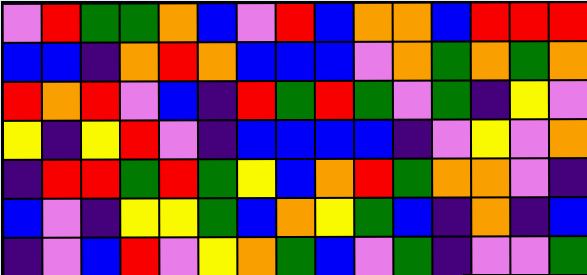[["violet", "red", "green", "green", "orange", "blue", "violet", "red", "blue", "orange", "orange", "blue", "red", "red", "red"], ["blue", "blue", "indigo", "orange", "red", "orange", "blue", "blue", "blue", "violet", "orange", "green", "orange", "green", "orange"], ["red", "orange", "red", "violet", "blue", "indigo", "red", "green", "red", "green", "violet", "green", "indigo", "yellow", "violet"], ["yellow", "indigo", "yellow", "red", "violet", "indigo", "blue", "blue", "blue", "blue", "indigo", "violet", "yellow", "violet", "orange"], ["indigo", "red", "red", "green", "red", "green", "yellow", "blue", "orange", "red", "green", "orange", "orange", "violet", "indigo"], ["blue", "violet", "indigo", "yellow", "yellow", "green", "blue", "orange", "yellow", "green", "blue", "indigo", "orange", "indigo", "blue"], ["indigo", "violet", "blue", "red", "violet", "yellow", "orange", "green", "blue", "violet", "green", "indigo", "violet", "violet", "green"]]